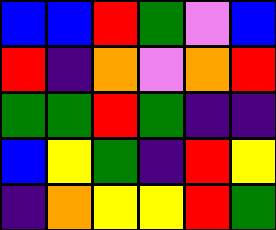[["blue", "blue", "red", "green", "violet", "blue"], ["red", "indigo", "orange", "violet", "orange", "red"], ["green", "green", "red", "green", "indigo", "indigo"], ["blue", "yellow", "green", "indigo", "red", "yellow"], ["indigo", "orange", "yellow", "yellow", "red", "green"]]